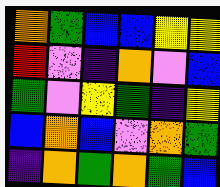[["orange", "green", "blue", "blue", "yellow", "yellow"], ["red", "violet", "indigo", "orange", "violet", "blue"], ["green", "violet", "yellow", "green", "indigo", "yellow"], ["blue", "orange", "blue", "violet", "orange", "green"], ["indigo", "orange", "green", "orange", "green", "blue"]]